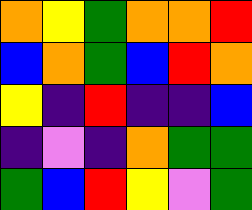[["orange", "yellow", "green", "orange", "orange", "red"], ["blue", "orange", "green", "blue", "red", "orange"], ["yellow", "indigo", "red", "indigo", "indigo", "blue"], ["indigo", "violet", "indigo", "orange", "green", "green"], ["green", "blue", "red", "yellow", "violet", "green"]]